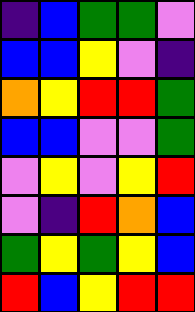[["indigo", "blue", "green", "green", "violet"], ["blue", "blue", "yellow", "violet", "indigo"], ["orange", "yellow", "red", "red", "green"], ["blue", "blue", "violet", "violet", "green"], ["violet", "yellow", "violet", "yellow", "red"], ["violet", "indigo", "red", "orange", "blue"], ["green", "yellow", "green", "yellow", "blue"], ["red", "blue", "yellow", "red", "red"]]